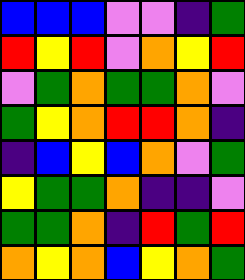[["blue", "blue", "blue", "violet", "violet", "indigo", "green"], ["red", "yellow", "red", "violet", "orange", "yellow", "red"], ["violet", "green", "orange", "green", "green", "orange", "violet"], ["green", "yellow", "orange", "red", "red", "orange", "indigo"], ["indigo", "blue", "yellow", "blue", "orange", "violet", "green"], ["yellow", "green", "green", "orange", "indigo", "indigo", "violet"], ["green", "green", "orange", "indigo", "red", "green", "red"], ["orange", "yellow", "orange", "blue", "yellow", "orange", "green"]]